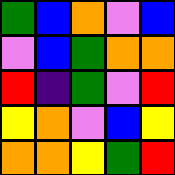[["green", "blue", "orange", "violet", "blue"], ["violet", "blue", "green", "orange", "orange"], ["red", "indigo", "green", "violet", "red"], ["yellow", "orange", "violet", "blue", "yellow"], ["orange", "orange", "yellow", "green", "red"]]